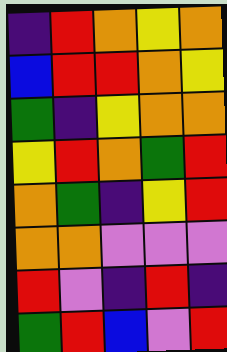[["indigo", "red", "orange", "yellow", "orange"], ["blue", "red", "red", "orange", "yellow"], ["green", "indigo", "yellow", "orange", "orange"], ["yellow", "red", "orange", "green", "red"], ["orange", "green", "indigo", "yellow", "red"], ["orange", "orange", "violet", "violet", "violet"], ["red", "violet", "indigo", "red", "indigo"], ["green", "red", "blue", "violet", "red"]]